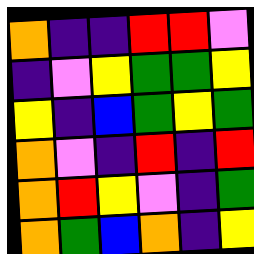[["orange", "indigo", "indigo", "red", "red", "violet"], ["indigo", "violet", "yellow", "green", "green", "yellow"], ["yellow", "indigo", "blue", "green", "yellow", "green"], ["orange", "violet", "indigo", "red", "indigo", "red"], ["orange", "red", "yellow", "violet", "indigo", "green"], ["orange", "green", "blue", "orange", "indigo", "yellow"]]